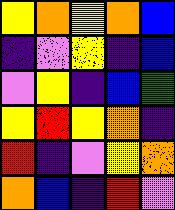[["yellow", "orange", "yellow", "orange", "blue"], ["indigo", "violet", "yellow", "indigo", "blue"], ["violet", "yellow", "indigo", "blue", "green"], ["yellow", "red", "yellow", "orange", "indigo"], ["red", "indigo", "violet", "yellow", "orange"], ["orange", "blue", "indigo", "red", "violet"]]